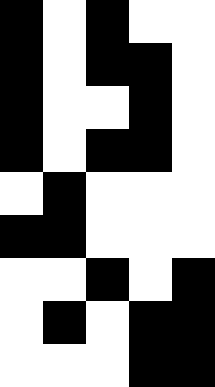[["black", "white", "black", "white", "white"], ["black", "white", "black", "black", "white"], ["black", "white", "white", "black", "white"], ["black", "white", "black", "black", "white"], ["white", "black", "white", "white", "white"], ["black", "black", "white", "white", "white"], ["white", "white", "black", "white", "black"], ["white", "black", "white", "black", "black"], ["white", "white", "white", "black", "black"]]